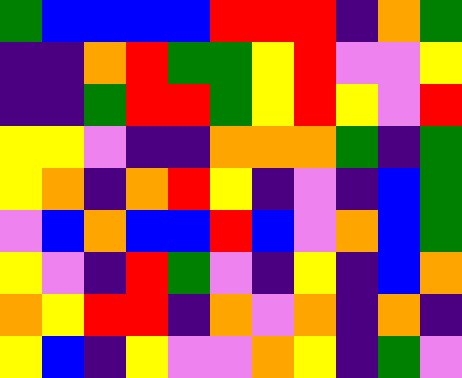[["green", "blue", "blue", "blue", "blue", "red", "red", "red", "indigo", "orange", "green"], ["indigo", "indigo", "orange", "red", "green", "green", "yellow", "red", "violet", "violet", "yellow"], ["indigo", "indigo", "green", "red", "red", "green", "yellow", "red", "yellow", "violet", "red"], ["yellow", "yellow", "violet", "indigo", "indigo", "orange", "orange", "orange", "green", "indigo", "green"], ["yellow", "orange", "indigo", "orange", "red", "yellow", "indigo", "violet", "indigo", "blue", "green"], ["violet", "blue", "orange", "blue", "blue", "red", "blue", "violet", "orange", "blue", "green"], ["yellow", "violet", "indigo", "red", "green", "violet", "indigo", "yellow", "indigo", "blue", "orange"], ["orange", "yellow", "red", "red", "indigo", "orange", "violet", "orange", "indigo", "orange", "indigo"], ["yellow", "blue", "indigo", "yellow", "violet", "violet", "orange", "yellow", "indigo", "green", "violet"]]